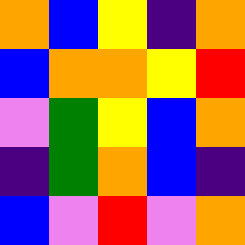[["orange", "blue", "yellow", "indigo", "orange"], ["blue", "orange", "orange", "yellow", "red"], ["violet", "green", "yellow", "blue", "orange"], ["indigo", "green", "orange", "blue", "indigo"], ["blue", "violet", "red", "violet", "orange"]]